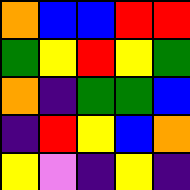[["orange", "blue", "blue", "red", "red"], ["green", "yellow", "red", "yellow", "green"], ["orange", "indigo", "green", "green", "blue"], ["indigo", "red", "yellow", "blue", "orange"], ["yellow", "violet", "indigo", "yellow", "indigo"]]